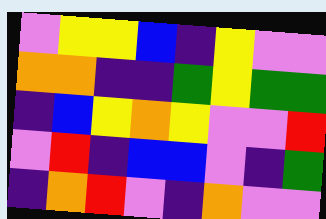[["violet", "yellow", "yellow", "blue", "indigo", "yellow", "violet", "violet"], ["orange", "orange", "indigo", "indigo", "green", "yellow", "green", "green"], ["indigo", "blue", "yellow", "orange", "yellow", "violet", "violet", "red"], ["violet", "red", "indigo", "blue", "blue", "violet", "indigo", "green"], ["indigo", "orange", "red", "violet", "indigo", "orange", "violet", "violet"]]